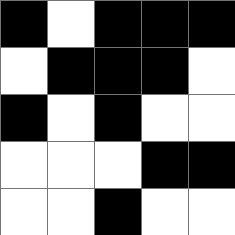[["black", "white", "black", "black", "black"], ["white", "black", "black", "black", "white"], ["black", "white", "black", "white", "white"], ["white", "white", "white", "black", "black"], ["white", "white", "black", "white", "white"]]